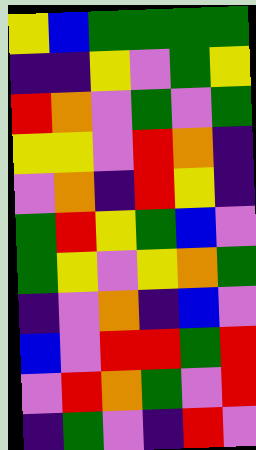[["yellow", "blue", "green", "green", "green", "green"], ["indigo", "indigo", "yellow", "violet", "green", "yellow"], ["red", "orange", "violet", "green", "violet", "green"], ["yellow", "yellow", "violet", "red", "orange", "indigo"], ["violet", "orange", "indigo", "red", "yellow", "indigo"], ["green", "red", "yellow", "green", "blue", "violet"], ["green", "yellow", "violet", "yellow", "orange", "green"], ["indigo", "violet", "orange", "indigo", "blue", "violet"], ["blue", "violet", "red", "red", "green", "red"], ["violet", "red", "orange", "green", "violet", "red"], ["indigo", "green", "violet", "indigo", "red", "violet"]]